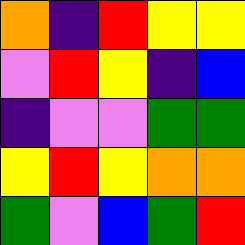[["orange", "indigo", "red", "yellow", "yellow"], ["violet", "red", "yellow", "indigo", "blue"], ["indigo", "violet", "violet", "green", "green"], ["yellow", "red", "yellow", "orange", "orange"], ["green", "violet", "blue", "green", "red"]]